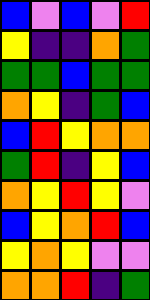[["blue", "violet", "blue", "violet", "red"], ["yellow", "indigo", "indigo", "orange", "green"], ["green", "green", "blue", "green", "green"], ["orange", "yellow", "indigo", "green", "blue"], ["blue", "red", "yellow", "orange", "orange"], ["green", "red", "indigo", "yellow", "blue"], ["orange", "yellow", "red", "yellow", "violet"], ["blue", "yellow", "orange", "red", "blue"], ["yellow", "orange", "yellow", "violet", "violet"], ["orange", "orange", "red", "indigo", "green"]]